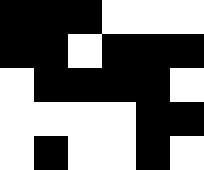[["black", "black", "black", "white", "white", "white"], ["black", "black", "white", "black", "black", "black"], ["white", "black", "black", "black", "black", "white"], ["white", "white", "white", "white", "black", "black"], ["white", "black", "white", "white", "black", "white"]]